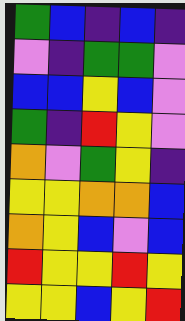[["green", "blue", "indigo", "blue", "indigo"], ["violet", "indigo", "green", "green", "violet"], ["blue", "blue", "yellow", "blue", "violet"], ["green", "indigo", "red", "yellow", "violet"], ["orange", "violet", "green", "yellow", "indigo"], ["yellow", "yellow", "orange", "orange", "blue"], ["orange", "yellow", "blue", "violet", "blue"], ["red", "yellow", "yellow", "red", "yellow"], ["yellow", "yellow", "blue", "yellow", "red"]]